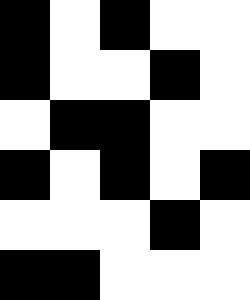[["black", "white", "black", "white", "white"], ["black", "white", "white", "black", "white"], ["white", "black", "black", "white", "white"], ["black", "white", "black", "white", "black"], ["white", "white", "white", "black", "white"], ["black", "black", "white", "white", "white"]]